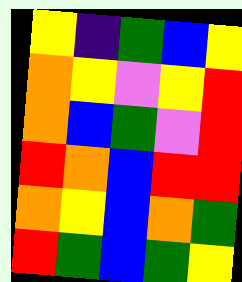[["yellow", "indigo", "green", "blue", "yellow"], ["orange", "yellow", "violet", "yellow", "red"], ["orange", "blue", "green", "violet", "red"], ["red", "orange", "blue", "red", "red"], ["orange", "yellow", "blue", "orange", "green"], ["red", "green", "blue", "green", "yellow"]]